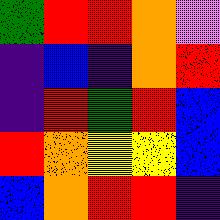[["green", "red", "red", "orange", "violet"], ["indigo", "blue", "indigo", "orange", "red"], ["indigo", "red", "green", "red", "blue"], ["red", "orange", "yellow", "yellow", "blue"], ["blue", "orange", "red", "red", "indigo"]]